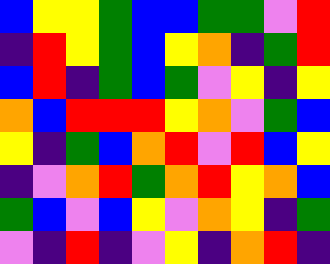[["blue", "yellow", "yellow", "green", "blue", "blue", "green", "green", "violet", "red"], ["indigo", "red", "yellow", "green", "blue", "yellow", "orange", "indigo", "green", "red"], ["blue", "red", "indigo", "green", "blue", "green", "violet", "yellow", "indigo", "yellow"], ["orange", "blue", "red", "red", "red", "yellow", "orange", "violet", "green", "blue"], ["yellow", "indigo", "green", "blue", "orange", "red", "violet", "red", "blue", "yellow"], ["indigo", "violet", "orange", "red", "green", "orange", "red", "yellow", "orange", "blue"], ["green", "blue", "violet", "blue", "yellow", "violet", "orange", "yellow", "indigo", "green"], ["violet", "indigo", "red", "indigo", "violet", "yellow", "indigo", "orange", "red", "indigo"]]